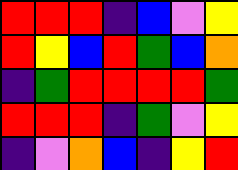[["red", "red", "red", "indigo", "blue", "violet", "yellow"], ["red", "yellow", "blue", "red", "green", "blue", "orange"], ["indigo", "green", "red", "red", "red", "red", "green"], ["red", "red", "red", "indigo", "green", "violet", "yellow"], ["indigo", "violet", "orange", "blue", "indigo", "yellow", "red"]]